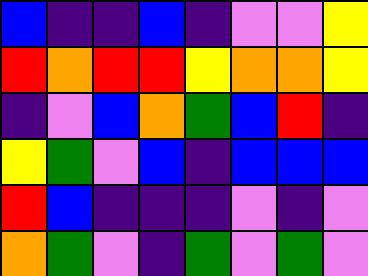[["blue", "indigo", "indigo", "blue", "indigo", "violet", "violet", "yellow"], ["red", "orange", "red", "red", "yellow", "orange", "orange", "yellow"], ["indigo", "violet", "blue", "orange", "green", "blue", "red", "indigo"], ["yellow", "green", "violet", "blue", "indigo", "blue", "blue", "blue"], ["red", "blue", "indigo", "indigo", "indigo", "violet", "indigo", "violet"], ["orange", "green", "violet", "indigo", "green", "violet", "green", "violet"]]